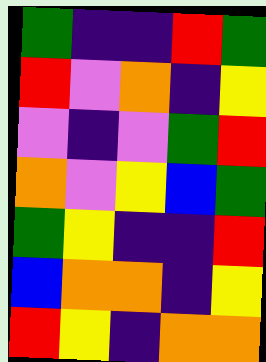[["green", "indigo", "indigo", "red", "green"], ["red", "violet", "orange", "indigo", "yellow"], ["violet", "indigo", "violet", "green", "red"], ["orange", "violet", "yellow", "blue", "green"], ["green", "yellow", "indigo", "indigo", "red"], ["blue", "orange", "orange", "indigo", "yellow"], ["red", "yellow", "indigo", "orange", "orange"]]